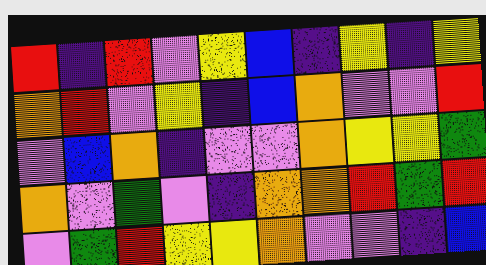[["red", "indigo", "red", "violet", "yellow", "blue", "indigo", "yellow", "indigo", "yellow"], ["orange", "red", "violet", "yellow", "indigo", "blue", "orange", "violet", "violet", "red"], ["violet", "blue", "orange", "indigo", "violet", "violet", "orange", "yellow", "yellow", "green"], ["orange", "violet", "green", "violet", "indigo", "orange", "orange", "red", "green", "red"], ["violet", "green", "red", "yellow", "yellow", "orange", "violet", "violet", "indigo", "blue"]]